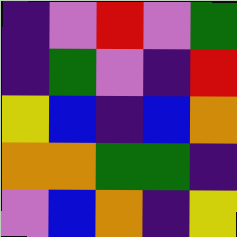[["indigo", "violet", "red", "violet", "green"], ["indigo", "green", "violet", "indigo", "red"], ["yellow", "blue", "indigo", "blue", "orange"], ["orange", "orange", "green", "green", "indigo"], ["violet", "blue", "orange", "indigo", "yellow"]]